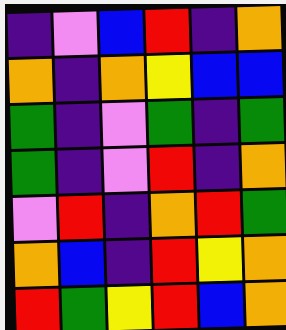[["indigo", "violet", "blue", "red", "indigo", "orange"], ["orange", "indigo", "orange", "yellow", "blue", "blue"], ["green", "indigo", "violet", "green", "indigo", "green"], ["green", "indigo", "violet", "red", "indigo", "orange"], ["violet", "red", "indigo", "orange", "red", "green"], ["orange", "blue", "indigo", "red", "yellow", "orange"], ["red", "green", "yellow", "red", "blue", "orange"]]